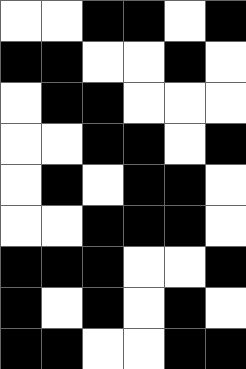[["white", "white", "black", "black", "white", "black"], ["black", "black", "white", "white", "black", "white"], ["white", "black", "black", "white", "white", "white"], ["white", "white", "black", "black", "white", "black"], ["white", "black", "white", "black", "black", "white"], ["white", "white", "black", "black", "black", "white"], ["black", "black", "black", "white", "white", "black"], ["black", "white", "black", "white", "black", "white"], ["black", "black", "white", "white", "black", "black"]]